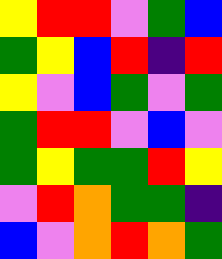[["yellow", "red", "red", "violet", "green", "blue"], ["green", "yellow", "blue", "red", "indigo", "red"], ["yellow", "violet", "blue", "green", "violet", "green"], ["green", "red", "red", "violet", "blue", "violet"], ["green", "yellow", "green", "green", "red", "yellow"], ["violet", "red", "orange", "green", "green", "indigo"], ["blue", "violet", "orange", "red", "orange", "green"]]